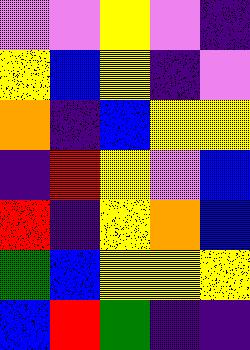[["violet", "violet", "yellow", "violet", "indigo"], ["yellow", "blue", "yellow", "indigo", "violet"], ["orange", "indigo", "blue", "yellow", "yellow"], ["indigo", "red", "yellow", "violet", "blue"], ["red", "indigo", "yellow", "orange", "blue"], ["green", "blue", "yellow", "yellow", "yellow"], ["blue", "red", "green", "indigo", "indigo"]]